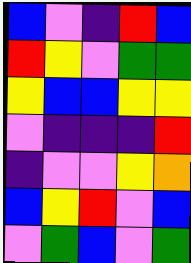[["blue", "violet", "indigo", "red", "blue"], ["red", "yellow", "violet", "green", "green"], ["yellow", "blue", "blue", "yellow", "yellow"], ["violet", "indigo", "indigo", "indigo", "red"], ["indigo", "violet", "violet", "yellow", "orange"], ["blue", "yellow", "red", "violet", "blue"], ["violet", "green", "blue", "violet", "green"]]